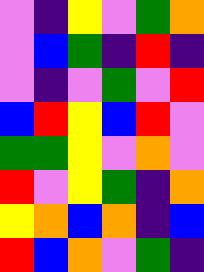[["violet", "indigo", "yellow", "violet", "green", "orange"], ["violet", "blue", "green", "indigo", "red", "indigo"], ["violet", "indigo", "violet", "green", "violet", "red"], ["blue", "red", "yellow", "blue", "red", "violet"], ["green", "green", "yellow", "violet", "orange", "violet"], ["red", "violet", "yellow", "green", "indigo", "orange"], ["yellow", "orange", "blue", "orange", "indigo", "blue"], ["red", "blue", "orange", "violet", "green", "indigo"]]